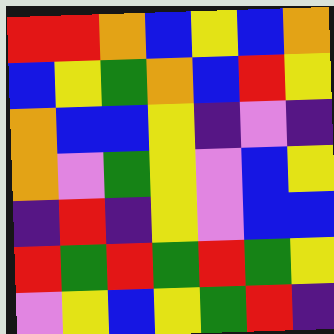[["red", "red", "orange", "blue", "yellow", "blue", "orange"], ["blue", "yellow", "green", "orange", "blue", "red", "yellow"], ["orange", "blue", "blue", "yellow", "indigo", "violet", "indigo"], ["orange", "violet", "green", "yellow", "violet", "blue", "yellow"], ["indigo", "red", "indigo", "yellow", "violet", "blue", "blue"], ["red", "green", "red", "green", "red", "green", "yellow"], ["violet", "yellow", "blue", "yellow", "green", "red", "indigo"]]